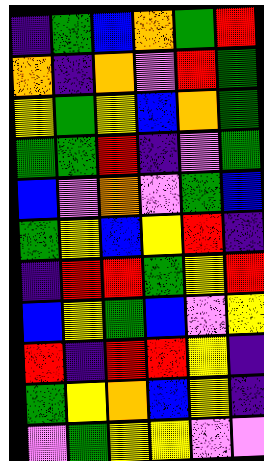[["indigo", "green", "blue", "orange", "green", "red"], ["orange", "indigo", "orange", "violet", "red", "green"], ["yellow", "green", "yellow", "blue", "orange", "green"], ["green", "green", "red", "indigo", "violet", "green"], ["blue", "violet", "orange", "violet", "green", "blue"], ["green", "yellow", "blue", "yellow", "red", "indigo"], ["indigo", "red", "red", "green", "yellow", "red"], ["blue", "yellow", "green", "blue", "violet", "yellow"], ["red", "indigo", "red", "red", "yellow", "indigo"], ["green", "yellow", "orange", "blue", "yellow", "indigo"], ["violet", "green", "yellow", "yellow", "violet", "violet"]]